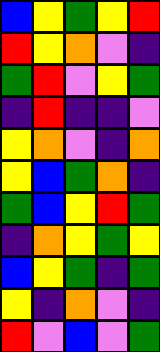[["blue", "yellow", "green", "yellow", "red"], ["red", "yellow", "orange", "violet", "indigo"], ["green", "red", "violet", "yellow", "green"], ["indigo", "red", "indigo", "indigo", "violet"], ["yellow", "orange", "violet", "indigo", "orange"], ["yellow", "blue", "green", "orange", "indigo"], ["green", "blue", "yellow", "red", "green"], ["indigo", "orange", "yellow", "green", "yellow"], ["blue", "yellow", "green", "indigo", "green"], ["yellow", "indigo", "orange", "violet", "indigo"], ["red", "violet", "blue", "violet", "green"]]